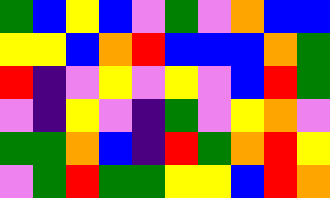[["green", "blue", "yellow", "blue", "violet", "green", "violet", "orange", "blue", "blue"], ["yellow", "yellow", "blue", "orange", "red", "blue", "blue", "blue", "orange", "green"], ["red", "indigo", "violet", "yellow", "violet", "yellow", "violet", "blue", "red", "green"], ["violet", "indigo", "yellow", "violet", "indigo", "green", "violet", "yellow", "orange", "violet"], ["green", "green", "orange", "blue", "indigo", "red", "green", "orange", "red", "yellow"], ["violet", "green", "red", "green", "green", "yellow", "yellow", "blue", "red", "orange"]]